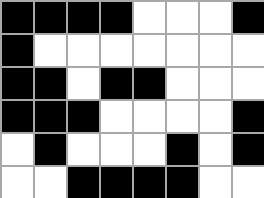[["black", "black", "black", "black", "white", "white", "white", "black"], ["black", "white", "white", "white", "white", "white", "white", "white"], ["black", "black", "white", "black", "black", "white", "white", "white"], ["black", "black", "black", "white", "white", "white", "white", "black"], ["white", "black", "white", "white", "white", "black", "white", "black"], ["white", "white", "black", "black", "black", "black", "white", "white"]]